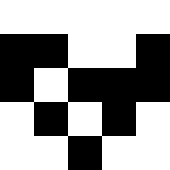[["white", "white", "white", "white", "white"], ["black", "black", "white", "white", "black"], ["black", "white", "black", "black", "black"], ["white", "black", "white", "black", "white"], ["white", "white", "black", "white", "white"]]